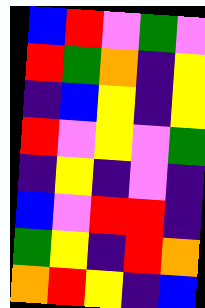[["blue", "red", "violet", "green", "violet"], ["red", "green", "orange", "indigo", "yellow"], ["indigo", "blue", "yellow", "indigo", "yellow"], ["red", "violet", "yellow", "violet", "green"], ["indigo", "yellow", "indigo", "violet", "indigo"], ["blue", "violet", "red", "red", "indigo"], ["green", "yellow", "indigo", "red", "orange"], ["orange", "red", "yellow", "indigo", "blue"]]